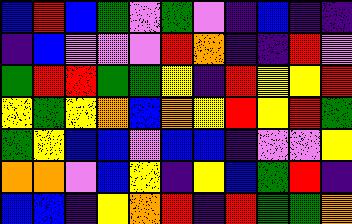[["blue", "red", "blue", "green", "violet", "green", "violet", "indigo", "blue", "indigo", "indigo"], ["indigo", "blue", "violet", "violet", "violet", "red", "orange", "indigo", "indigo", "red", "violet"], ["green", "red", "red", "green", "green", "yellow", "indigo", "red", "yellow", "yellow", "red"], ["yellow", "green", "yellow", "orange", "blue", "orange", "yellow", "red", "yellow", "red", "green"], ["green", "yellow", "blue", "blue", "violet", "blue", "blue", "indigo", "violet", "violet", "yellow"], ["orange", "orange", "violet", "blue", "yellow", "indigo", "yellow", "blue", "green", "red", "indigo"], ["blue", "blue", "indigo", "yellow", "orange", "red", "indigo", "red", "green", "green", "orange"]]